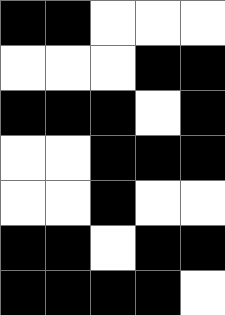[["black", "black", "white", "white", "white"], ["white", "white", "white", "black", "black"], ["black", "black", "black", "white", "black"], ["white", "white", "black", "black", "black"], ["white", "white", "black", "white", "white"], ["black", "black", "white", "black", "black"], ["black", "black", "black", "black", "white"]]